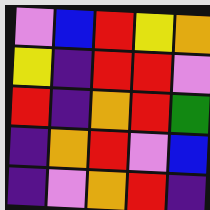[["violet", "blue", "red", "yellow", "orange"], ["yellow", "indigo", "red", "red", "violet"], ["red", "indigo", "orange", "red", "green"], ["indigo", "orange", "red", "violet", "blue"], ["indigo", "violet", "orange", "red", "indigo"]]